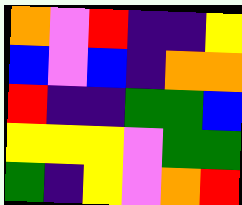[["orange", "violet", "red", "indigo", "indigo", "yellow"], ["blue", "violet", "blue", "indigo", "orange", "orange"], ["red", "indigo", "indigo", "green", "green", "blue"], ["yellow", "yellow", "yellow", "violet", "green", "green"], ["green", "indigo", "yellow", "violet", "orange", "red"]]